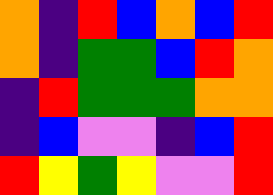[["orange", "indigo", "red", "blue", "orange", "blue", "red"], ["orange", "indigo", "green", "green", "blue", "red", "orange"], ["indigo", "red", "green", "green", "green", "orange", "orange"], ["indigo", "blue", "violet", "violet", "indigo", "blue", "red"], ["red", "yellow", "green", "yellow", "violet", "violet", "red"]]